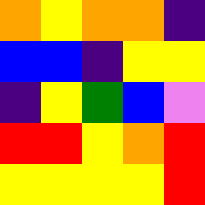[["orange", "yellow", "orange", "orange", "indigo"], ["blue", "blue", "indigo", "yellow", "yellow"], ["indigo", "yellow", "green", "blue", "violet"], ["red", "red", "yellow", "orange", "red"], ["yellow", "yellow", "yellow", "yellow", "red"]]